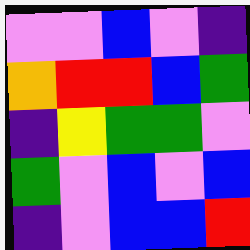[["violet", "violet", "blue", "violet", "indigo"], ["orange", "red", "red", "blue", "green"], ["indigo", "yellow", "green", "green", "violet"], ["green", "violet", "blue", "violet", "blue"], ["indigo", "violet", "blue", "blue", "red"]]